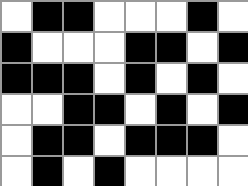[["white", "black", "black", "white", "white", "white", "black", "white"], ["black", "white", "white", "white", "black", "black", "white", "black"], ["black", "black", "black", "white", "black", "white", "black", "white"], ["white", "white", "black", "black", "white", "black", "white", "black"], ["white", "black", "black", "white", "black", "black", "black", "white"], ["white", "black", "white", "black", "white", "white", "white", "white"]]